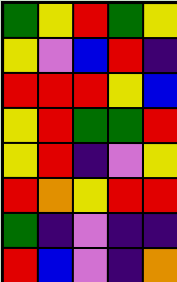[["green", "yellow", "red", "green", "yellow"], ["yellow", "violet", "blue", "red", "indigo"], ["red", "red", "red", "yellow", "blue"], ["yellow", "red", "green", "green", "red"], ["yellow", "red", "indigo", "violet", "yellow"], ["red", "orange", "yellow", "red", "red"], ["green", "indigo", "violet", "indigo", "indigo"], ["red", "blue", "violet", "indigo", "orange"]]